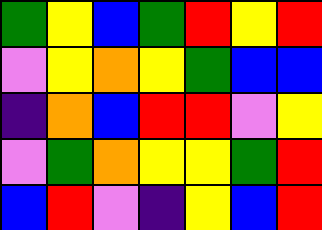[["green", "yellow", "blue", "green", "red", "yellow", "red"], ["violet", "yellow", "orange", "yellow", "green", "blue", "blue"], ["indigo", "orange", "blue", "red", "red", "violet", "yellow"], ["violet", "green", "orange", "yellow", "yellow", "green", "red"], ["blue", "red", "violet", "indigo", "yellow", "blue", "red"]]